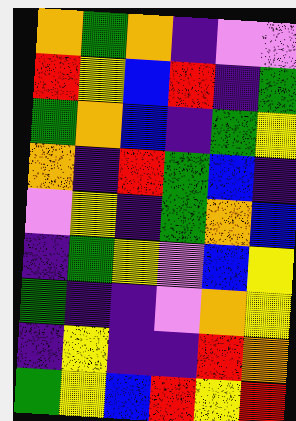[["orange", "green", "orange", "indigo", "violet", "violet"], ["red", "yellow", "blue", "red", "indigo", "green"], ["green", "orange", "blue", "indigo", "green", "yellow"], ["orange", "indigo", "red", "green", "blue", "indigo"], ["violet", "yellow", "indigo", "green", "orange", "blue"], ["indigo", "green", "yellow", "violet", "blue", "yellow"], ["green", "indigo", "indigo", "violet", "orange", "yellow"], ["indigo", "yellow", "indigo", "indigo", "red", "orange"], ["green", "yellow", "blue", "red", "yellow", "red"]]